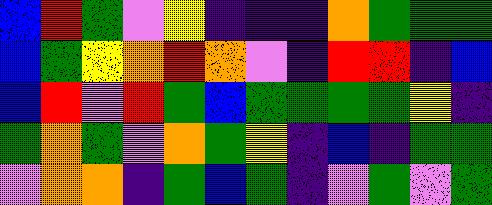[["blue", "red", "green", "violet", "yellow", "indigo", "indigo", "indigo", "orange", "green", "green", "green"], ["blue", "green", "yellow", "orange", "red", "orange", "violet", "indigo", "red", "red", "indigo", "blue"], ["blue", "red", "violet", "red", "green", "blue", "green", "green", "green", "green", "yellow", "indigo"], ["green", "orange", "green", "violet", "orange", "green", "yellow", "indigo", "blue", "indigo", "green", "green"], ["violet", "orange", "orange", "indigo", "green", "blue", "green", "indigo", "violet", "green", "violet", "green"]]